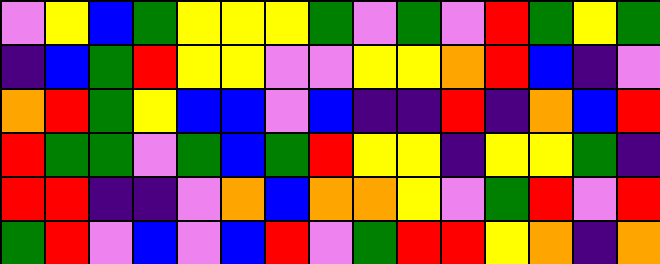[["violet", "yellow", "blue", "green", "yellow", "yellow", "yellow", "green", "violet", "green", "violet", "red", "green", "yellow", "green"], ["indigo", "blue", "green", "red", "yellow", "yellow", "violet", "violet", "yellow", "yellow", "orange", "red", "blue", "indigo", "violet"], ["orange", "red", "green", "yellow", "blue", "blue", "violet", "blue", "indigo", "indigo", "red", "indigo", "orange", "blue", "red"], ["red", "green", "green", "violet", "green", "blue", "green", "red", "yellow", "yellow", "indigo", "yellow", "yellow", "green", "indigo"], ["red", "red", "indigo", "indigo", "violet", "orange", "blue", "orange", "orange", "yellow", "violet", "green", "red", "violet", "red"], ["green", "red", "violet", "blue", "violet", "blue", "red", "violet", "green", "red", "red", "yellow", "orange", "indigo", "orange"]]